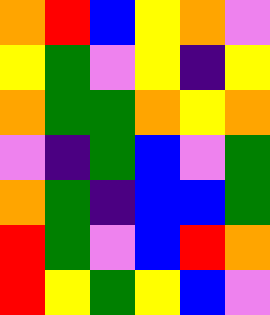[["orange", "red", "blue", "yellow", "orange", "violet"], ["yellow", "green", "violet", "yellow", "indigo", "yellow"], ["orange", "green", "green", "orange", "yellow", "orange"], ["violet", "indigo", "green", "blue", "violet", "green"], ["orange", "green", "indigo", "blue", "blue", "green"], ["red", "green", "violet", "blue", "red", "orange"], ["red", "yellow", "green", "yellow", "blue", "violet"]]